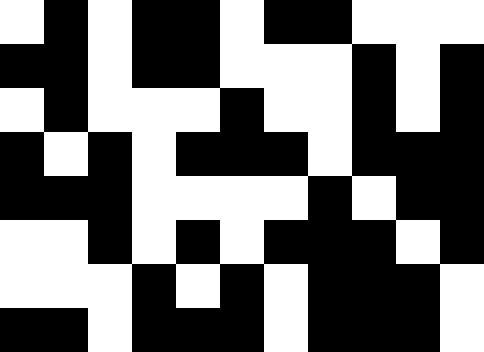[["white", "black", "white", "black", "black", "white", "black", "black", "white", "white", "white"], ["black", "black", "white", "black", "black", "white", "white", "white", "black", "white", "black"], ["white", "black", "white", "white", "white", "black", "white", "white", "black", "white", "black"], ["black", "white", "black", "white", "black", "black", "black", "white", "black", "black", "black"], ["black", "black", "black", "white", "white", "white", "white", "black", "white", "black", "black"], ["white", "white", "black", "white", "black", "white", "black", "black", "black", "white", "black"], ["white", "white", "white", "black", "white", "black", "white", "black", "black", "black", "white"], ["black", "black", "white", "black", "black", "black", "white", "black", "black", "black", "white"]]